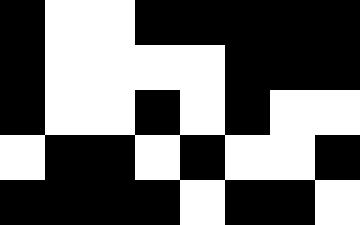[["black", "white", "white", "black", "black", "black", "black", "black"], ["black", "white", "white", "white", "white", "black", "black", "black"], ["black", "white", "white", "black", "white", "black", "white", "white"], ["white", "black", "black", "white", "black", "white", "white", "black"], ["black", "black", "black", "black", "white", "black", "black", "white"]]